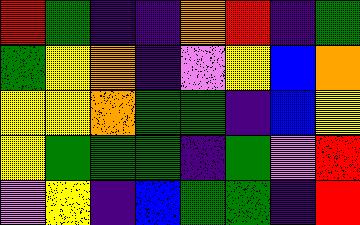[["red", "green", "indigo", "indigo", "orange", "red", "indigo", "green"], ["green", "yellow", "orange", "indigo", "violet", "yellow", "blue", "orange"], ["yellow", "yellow", "orange", "green", "green", "indigo", "blue", "yellow"], ["yellow", "green", "green", "green", "indigo", "green", "violet", "red"], ["violet", "yellow", "indigo", "blue", "green", "green", "indigo", "red"]]